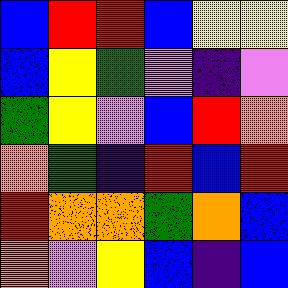[["blue", "red", "red", "blue", "yellow", "yellow"], ["blue", "yellow", "green", "violet", "indigo", "violet"], ["green", "yellow", "violet", "blue", "red", "orange"], ["orange", "green", "indigo", "red", "blue", "red"], ["red", "orange", "orange", "green", "orange", "blue"], ["orange", "violet", "yellow", "blue", "indigo", "blue"]]